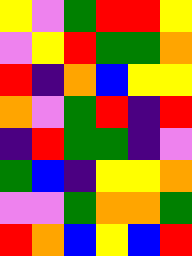[["yellow", "violet", "green", "red", "red", "yellow"], ["violet", "yellow", "red", "green", "green", "orange"], ["red", "indigo", "orange", "blue", "yellow", "yellow"], ["orange", "violet", "green", "red", "indigo", "red"], ["indigo", "red", "green", "green", "indigo", "violet"], ["green", "blue", "indigo", "yellow", "yellow", "orange"], ["violet", "violet", "green", "orange", "orange", "green"], ["red", "orange", "blue", "yellow", "blue", "red"]]